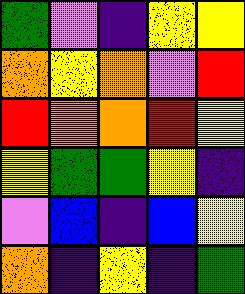[["green", "violet", "indigo", "yellow", "yellow"], ["orange", "yellow", "orange", "violet", "red"], ["red", "orange", "orange", "red", "yellow"], ["yellow", "green", "green", "yellow", "indigo"], ["violet", "blue", "indigo", "blue", "yellow"], ["orange", "indigo", "yellow", "indigo", "green"]]